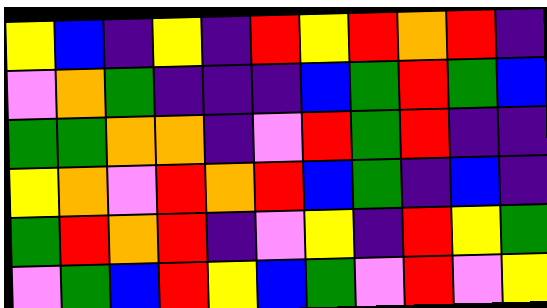[["yellow", "blue", "indigo", "yellow", "indigo", "red", "yellow", "red", "orange", "red", "indigo"], ["violet", "orange", "green", "indigo", "indigo", "indigo", "blue", "green", "red", "green", "blue"], ["green", "green", "orange", "orange", "indigo", "violet", "red", "green", "red", "indigo", "indigo"], ["yellow", "orange", "violet", "red", "orange", "red", "blue", "green", "indigo", "blue", "indigo"], ["green", "red", "orange", "red", "indigo", "violet", "yellow", "indigo", "red", "yellow", "green"], ["violet", "green", "blue", "red", "yellow", "blue", "green", "violet", "red", "violet", "yellow"]]